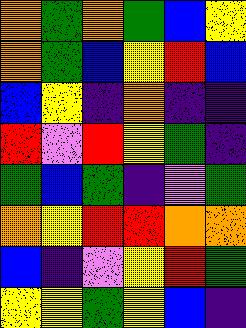[["orange", "green", "orange", "green", "blue", "yellow"], ["orange", "green", "blue", "yellow", "red", "blue"], ["blue", "yellow", "indigo", "orange", "indigo", "indigo"], ["red", "violet", "red", "yellow", "green", "indigo"], ["green", "blue", "green", "indigo", "violet", "green"], ["orange", "yellow", "red", "red", "orange", "orange"], ["blue", "indigo", "violet", "yellow", "red", "green"], ["yellow", "yellow", "green", "yellow", "blue", "indigo"]]